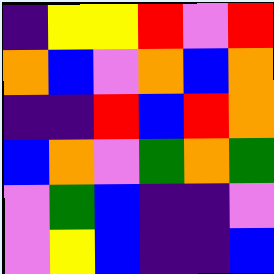[["indigo", "yellow", "yellow", "red", "violet", "red"], ["orange", "blue", "violet", "orange", "blue", "orange"], ["indigo", "indigo", "red", "blue", "red", "orange"], ["blue", "orange", "violet", "green", "orange", "green"], ["violet", "green", "blue", "indigo", "indigo", "violet"], ["violet", "yellow", "blue", "indigo", "indigo", "blue"]]